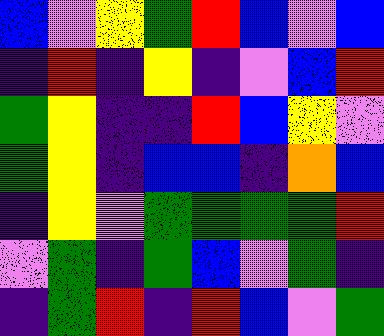[["blue", "violet", "yellow", "green", "red", "blue", "violet", "blue"], ["indigo", "red", "indigo", "yellow", "indigo", "violet", "blue", "red"], ["green", "yellow", "indigo", "indigo", "red", "blue", "yellow", "violet"], ["green", "yellow", "indigo", "blue", "blue", "indigo", "orange", "blue"], ["indigo", "yellow", "violet", "green", "green", "green", "green", "red"], ["violet", "green", "indigo", "green", "blue", "violet", "green", "indigo"], ["indigo", "green", "red", "indigo", "red", "blue", "violet", "green"]]